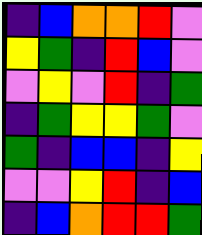[["indigo", "blue", "orange", "orange", "red", "violet"], ["yellow", "green", "indigo", "red", "blue", "violet"], ["violet", "yellow", "violet", "red", "indigo", "green"], ["indigo", "green", "yellow", "yellow", "green", "violet"], ["green", "indigo", "blue", "blue", "indigo", "yellow"], ["violet", "violet", "yellow", "red", "indigo", "blue"], ["indigo", "blue", "orange", "red", "red", "green"]]